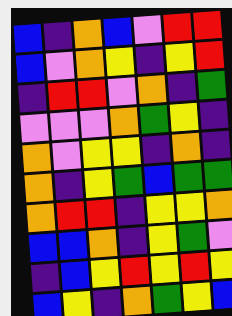[["blue", "indigo", "orange", "blue", "violet", "red", "red"], ["blue", "violet", "orange", "yellow", "indigo", "yellow", "red"], ["indigo", "red", "red", "violet", "orange", "indigo", "green"], ["violet", "violet", "violet", "orange", "green", "yellow", "indigo"], ["orange", "violet", "yellow", "yellow", "indigo", "orange", "indigo"], ["orange", "indigo", "yellow", "green", "blue", "green", "green"], ["orange", "red", "red", "indigo", "yellow", "yellow", "orange"], ["blue", "blue", "orange", "indigo", "yellow", "green", "violet"], ["indigo", "blue", "yellow", "red", "yellow", "red", "yellow"], ["blue", "yellow", "indigo", "orange", "green", "yellow", "blue"]]